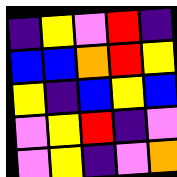[["indigo", "yellow", "violet", "red", "indigo"], ["blue", "blue", "orange", "red", "yellow"], ["yellow", "indigo", "blue", "yellow", "blue"], ["violet", "yellow", "red", "indigo", "violet"], ["violet", "yellow", "indigo", "violet", "orange"]]